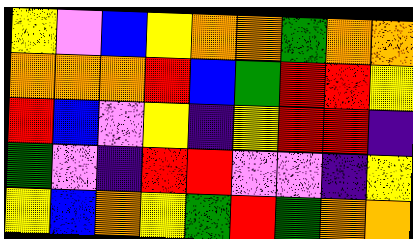[["yellow", "violet", "blue", "yellow", "orange", "orange", "green", "orange", "orange"], ["orange", "orange", "orange", "red", "blue", "green", "red", "red", "yellow"], ["red", "blue", "violet", "yellow", "indigo", "yellow", "red", "red", "indigo"], ["green", "violet", "indigo", "red", "red", "violet", "violet", "indigo", "yellow"], ["yellow", "blue", "orange", "yellow", "green", "red", "green", "orange", "orange"]]